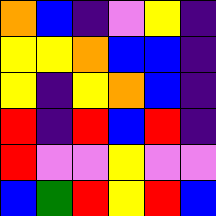[["orange", "blue", "indigo", "violet", "yellow", "indigo"], ["yellow", "yellow", "orange", "blue", "blue", "indigo"], ["yellow", "indigo", "yellow", "orange", "blue", "indigo"], ["red", "indigo", "red", "blue", "red", "indigo"], ["red", "violet", "violet", "yellow", "violet", "violet"], ["blue", "green", "red", "yellow", "red", "blue"]]